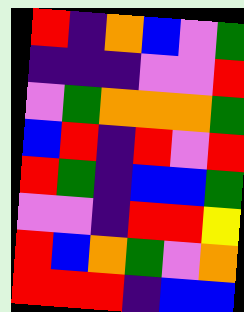[["red", "indigo", "orange", "blue", "violet", "green"], ["indigo", "indigo", "indigo", "violet", "violet", "red"], ["violet", "green", "orange", "orange", "orange", "green"], ["blue", "red", "indigo", "red", "violet", "red"], ["red", "green", "indigo", "blue", "blue", "green"], ["violet", "violet", "indigo", "red", "red", "yellow"], ["red", "blue", "orange", "green", "violet", "orange"], ["red", "red", "red", "indigo", "blue", "blue"]]